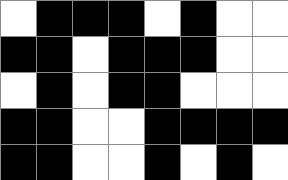[["white", "black", "black", "black", "white", "black", "white", "white"], ["black", "black", "white", "black", "black", "black", "white", "white"], ["white", "black", "white", "black", "black", "white", "white", "white"], ["black", "black", "white", "white", "black", "black", "black", "black"], ["black", "black", "white", "white", "black", "white", "black", "white"]]